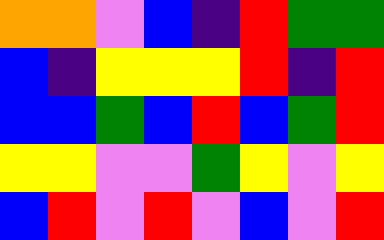[["orange", "orange", "violet", "blue", "indigo", "red", "green", "green"], ["blue", "indigo", "yellow", "yellow", "yellow", "red", "indigo", "red"], ["blue", "blue", "green", "blue", "red", "blue", "green", "red"], ["yellow", "yellow", "violet", "violet", "green", "yellow", "violet", "yellow"], ["blue", "red", "violet", "red", "violet", "blue", "violet", "red"]]